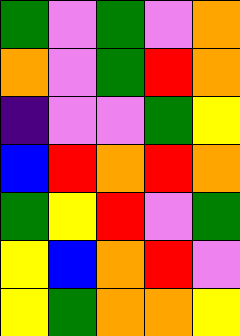[["green", "violet", "green", "violet", "orange"], ["orange", "violet", "green", "red", "orange"], ["indigo", "violet", "violet", "green", "yellow"], ["blue", "red", "orange", "red", "orange"], ["green", "yellow", "red", "violet", "green"], ["yellow", "blue", "orange", "red", "violet"], ["yellow", "green", "orange", "orange", "yellow"]]